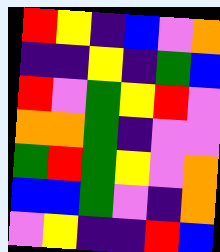[["red", "yellow", "indigo", "blue", "violet", "orange"], ["indigo", "indigo", "yellow", "indigo", "green", "blue"], ["red", "violet", "green", "yellow", "red", "violet"], ["orange", "orange", "green", "indigo", "violet", "violet"], ["green", "red", "green", "yellow", "violet", "orange"], ["blue", "blue", "green", "violet", "indigo", "orange"], ["violet", "yellow", "indigo", "indigo", "red", "blue"]]